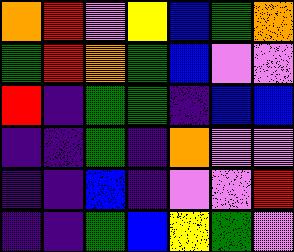[["orange", "red", "violet", "yellow", "blue", "green", "orange"], ["green", "red", "orange", "green", "blue", "violet", "violet"], ["red", "indigo", "green", "green", "indigo", "blue", "blue"], ["indigo", "indigo", "green", "indigo", "orange", "violet", "violet"], ["indigo", "indigo", "blue", "indigo", "violet", "violet", "red"], ["indigo", "indigo", "green", "blue", "yellow", "green", "violet"]]